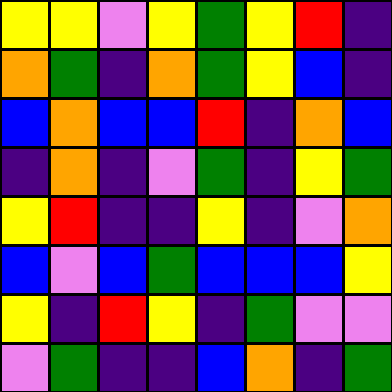[["yellow", "yellow", "violet", "yellow", "green", "yellow", "red", "indigo"], ["orange", "green", "indigo", "orange", "green", "yellow", "blue", "indigo"], ["blue", "orange", "blue", "blue", "red", "indigo", "orange", "blue"], ["indigo", "orange", "indigo", "violet", "green", "indigo", "yellow", "green"], ["yellow", "red", "indigo", "indigo", "yellow", "indigo", "violet", "orange"], ["blue", "violet", "blue", "green", "blue", "blue", "blue", "yellow"], ["yellow", "indigo", "red", "yellow", "indigo", "green", "violet", "violet"], ["violet", "green", "indigo", "indigo", "blue", "orange", "indigo", "green"]]